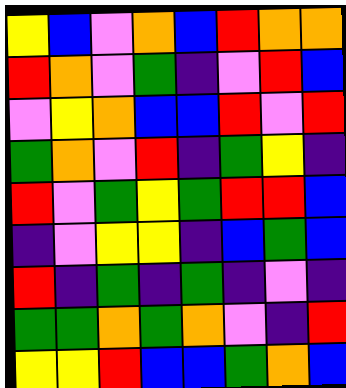[["yellow", "blue", "violet", "orange", "blue", "red", "orange", "orange"], ["red", "orange", "violet", "green", "indigo", "violet", "red", "blue"], ["violet", "yellow", "orange", "blue", "blue", "red", "violet", "red"], ["green", "orange", "violet", "red", "indigo", "green", "yellow", "indigo"], ["red", "violet", "green", "yellow", "green", "red", "red", "blue"], ["indigo", "violet", "yellow", "yellow", "indigo", "blue", "green", "blue"], ["red", "indigo", "green", "indigo", "green", "indigo", "violet", "indigo"], ["green", "green", "orange", "green", "orange", "violet", "indigo", "red"], ["yellow", "yellow", "red", "blue", "blue", "green", "orange", "blue"]]